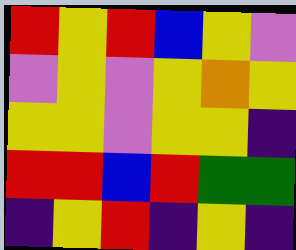[["red", "yellow", "red", "blue", "yellow", "violet"], ["violet", "yellow", "violet", "yellow", "orange", "yellow"], ["yellow", "yellow", "violet", "yellow", "yellow", "indigo"], ["red", "red", "blue", "red", "green", "green"], ["indigo", "yellow", "red", "indigo", "yellow", "indigo"]]